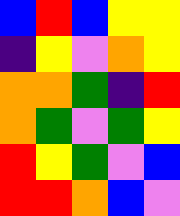[["blue", "red", "blue", "yellow", "yellow"], ["indigo", "yellow", "violet", "orange", "yellow"], ["orange", "orange", "green", "indigo", "red"], ["orange", "green", "violet", "green", "yellow"], ["red", "yellow", "green", "violet", "blue"], ["red", "red", "orange", "blue", "violet"]]